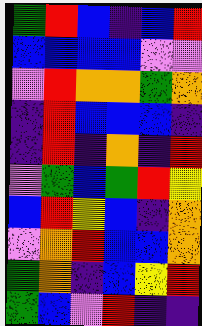[["green", "red", "blue", "indigo", "blue", "red"], ["blue", "blue", "blue", "blue", "violet", "violet"], ["violet", "red", "orange", "orange", "green", "orange"], ["indigo", "red", "blue", "blue", "blue", "indigo"], ["indigo", "red", "indigo", "orange", "indigo", "red"], ["violet", "green", "blue", "green", "red", "yellow"], ["blue", "red", "yellow", "blue", "indigo", "orange"], ["violet", "orange", "red", "blue", "blue", "orange"], ["green", "orange", "indigo", "blue", "yellow", "red"], ["green", "blue", "violet", "red", "indigo", "indigo"]]